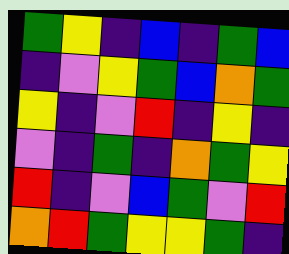[["green", "yellow", "indigo", "blue", "indigo", "green", "blue"], ["indigo", "violet", "yellow", "green", "blue", "orange", "green"], ["yellow", "indigo", "violet", "red", "indigo", "yellow", "indigo"], ["violet", "indigo", "green", "indigo", "orange", "green", "yellow"], ["red", "indigo", "violet", "blue", "green", "violet", "red"], ["orange", "red", "green", "yellow", "yellow", "green", "indigo"]]